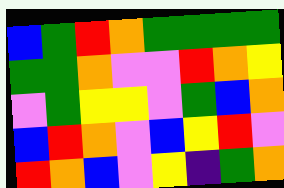[["blue", "green", "red", "orange", "green", "green", "green", "green"], ["green", "green", "orange", "violet", "violet", "red", "orange", "yellow"], ["violet", "green", "yellow", "yellow", "violet", "green", "blue", "orange"], ["blue", "red", "orange", "violet", "blue", "yellow", "red", "violet"], ["red", "orange", "blue", "violet", "yellow", "indigo", "green", "orange"]]